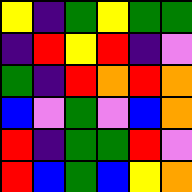[["yellow", "indigo", "green", "yellow", "green", "green"], ["indigo", "red", "yellow", "red", "indigo", "violet"], ["green", "indigo", "red", "orange", "red", "orange"], ["blue", "violet", "green", "violet", "blue", "orange"], ["red", "indigo", "green", "green", "red", "violet"], ["red", "blue", "green", "blue", "yellow", "orange"]]